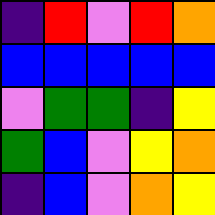[["indigo", "red", "violet", "red", "orange"], ["blue", "blue", "blue", "blue", "blue"], ["violet", "green", "green", "indigo", "yellow"], ["green", "blue", "violet", "yellow", "orange"], ["indigo", "blue", "violet", "orange", "yellow"]]